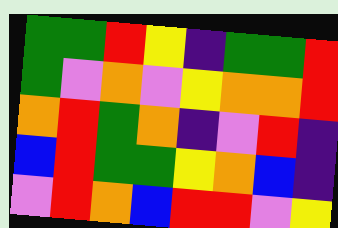[["green", "green", "red", "yellow", "indigo", "green", "green", "red"], ["green", "violet", "orange", "violet", "yellow", "orange", "orange", "red"], ["orange", "red", "green", "orange", "indigo", "violet", "red", "indigo"], ["blue", "red", "green", "green", "yellow", "orange", "blue", "indigo"], ["violet", "red", "orange", "blue", "red", "red", "violet", "yellow"]]